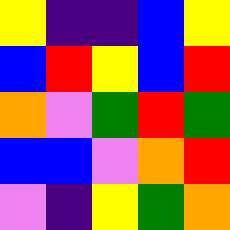[["yellow", "indigo", "indigo", "blue", "yellow"], ["blue", "red", "yellow", "blue", "red"], ["orange", "violet", "green", "red", "green"], ["blue", "blue", "violet", "orange", "red"], ["violet", "indigo", "yellow", "green", "orange"]]